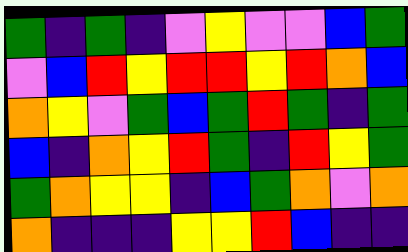[["green", "indigo", "green", "indigo", "violet", "yellow", "violet", "violet", "blue", "green"], ["violet", "blue", "red", "yellow", "red", "red", "yellow", "red", "orange", "blue"], ["orange", "yellow", "violet", "green", "blue", "green", "red", "green", "indigo", "green"], ["blue", "indigo", "orange", "yellow", "red", "green", "indigo", "red", "yellow", "green"], ["green", "orange", "yellow", "yellow", "indigo", "blue", "green", "orange", "violet", "orange"], ["orange", "indigo", "indigo", "indigo", "yellow", "yellow", "red", "blue", "indigo", "indigo"]]